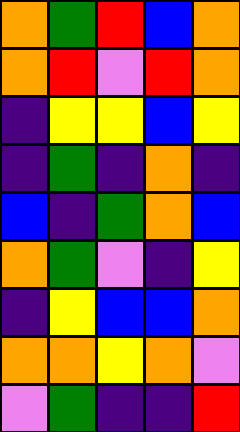[["orange", "green", "red", "blue", "orange"], ["orange", "red", "violet", "red", "orange"], ["indigo", "yellow", "yellow", "blue", "yellow"], ["indigo", "green", "indigo", "orange", "indigo"], ["blue", "indigo", "green", "orange", "blue"], ["orange", "green", "violet", "indigo", "yellow"], ["indigo", "yellow", "blue", "blue", "orange"], ["orange", "orange", "yellow", "orange", "violet"], ["violet", "green", "indigo", "indigo", "red"]]